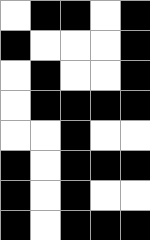[["white", "black", "black", "white", "black"], ["black", "white", "white", "white", "black"], ["white", "black", "white", "white", "black"], ["white", "black", "black", "black", "black"], ["white", "white", "black", "white", "white"], ["black", "white", "black", "black", "black"], ["black", "white", "black", "white", "white"], ["black", "white", "black", "black", "black"]]